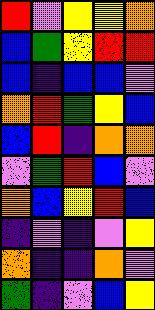[["red", "violet", "yellow", "yellow", "orange"], ["blue", "green", "yellow", "red", "red"], ["blue", "indigo", "blue", "blue", "violet"], ["orange", "red", "green", "yellow", "blue"], ["blue", "red", "indigo", "orange", "orange"], ["violet", "green", "red", "blue", "violet"], ["orange", "blue", "yellow", "red", "blue"], ["indigo", "violet", "indigo", "violet", "yellow"], ["orange", "indigo", "indigo", "orange", "violet"], ["green", "indigo", "violet", "blue", "yellow"]]